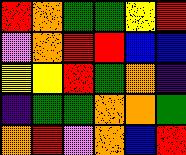[["red", "orange", "green", "green", "yellow", "red"], ["violet", "orange", "red", "red", "blue", "blue"], ["yellow", "yellow", "red", "green", "orange", "indigo"], ["indigo", "green", "green", "orange", "orange", "green"], ["orange", "red", "violet", "orange", "blue", "red"]]